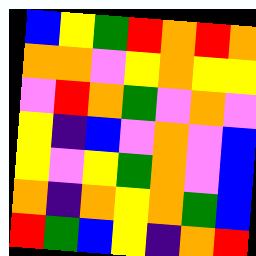[["blue", "yellow", "green", "red", "orange", "red", "orange"], ["orange", "orange", "violet", "yellow", "orange", "yellow", "yellow"], ["violet", "red", "orange", "green", "violet", "orange", "violet"], ["yellow", "indigo", "blue", "violet", "orange", "violet", "blue"], ["yellow", "violet", "yellow", "green", "orange", "violet", "blue"], ["orange", "indigo", "orange", "yellow", "orange", "green", "blue"], ["red", "green", "blue", "yellow", "indigo", "orange", "red"]]